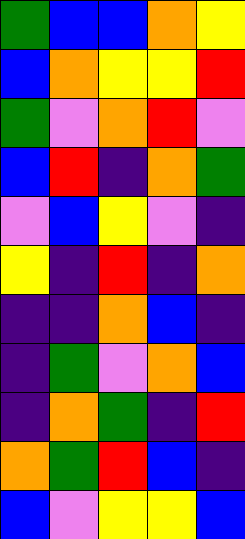[["green", "blue", "blue", "orange", "yellow"], ["blue", "orange", "yellow", "yellow", "red"], ["green", "violet", "orange", "red", "violet"], ["blue", "red", "indigo", "orange", "green"], ["violet", "blue", "yellow", "violet", "indigo"], ["yellow", "indigo", "red", "indigo", "orange"], ["indigo", "indigo", "orange", "blue", "indigo"], ["indigo", "green", "violet", "orange", "blue"], ["indigo", "orange", "green", "indigo", "red"], ["orange", "green", "red", "blue", "indigo"], ["blue", "violet", "yellow", "yellow", "blue"]]